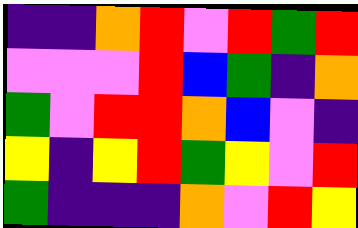[["indigo", "indigo", "orange", "red", "violet", "red", "green", "red"], ["violet", "violet", "violet", "red", "blue", "green", "indigo", "orange"], ["green", "violet", "red", "red", "orange", "blue", "violet", "indigo"], ["yellow", "indigo", "yellow", "red", "green", "yellow", "violet", "red"], ["green", "indigo", "indigo", "indigo", "orange", "violet", "red", "yellow"]]